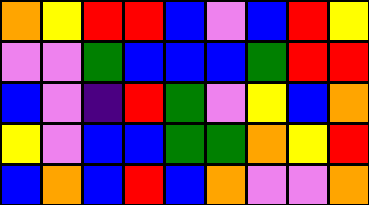[["orange", "yellow", "red", "red", "blue", "violet", "blue", "red", "yellow"], ["violet", "violet", "green", "blue", "blue", "blue", "green", "red", "red"], ["blue", "violet", "indigo", "red", "green", "violet", "yellow", "blue", "orange"], ["yellow", "violet", "blue", "blue", "green", "green", "orange", "yellow", "red"], ["blue", "orange", "blue", "red", "blue", "orange", "violet", "violet", "orange"]]